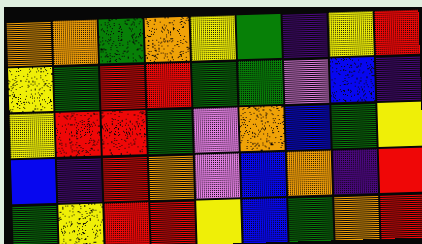[["orange", "orange", "green", "orange", "yellow", "green", "indigo", "yellow", "red"], ["yellow", "green", "red", "red", "green", "green", "violet", "blue", "indigo"], ["yellow", "red", "red", "green", "violet", "orange", "blue", "green", "yellow"], ["blue", "indigo", "red", "orange", "violet", "blue", "orange", "indigo", "red"], ["green", "yellow", "red", "red", "yellow", "blue", "green", "orange", "red"]]